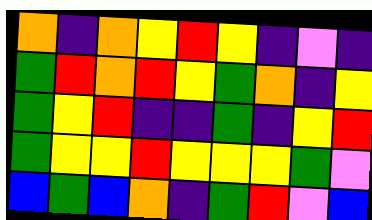[["orange", "indigo", "orange", "yellow", "red", "yellow", "indigo", "violet", "indigo"], ["green", "red", "orange", "red", "yellow", "green", "orange", "indigo", "yellow"], ["green", "yellow", "red", "indigo", "indigo", "green", "indigo", "yellow", "red"], ["green", "yellow", "yellow", "red", "yellow", "yellow", "yellow", "green", "violet"], ["blue", "green", "blue", "orange", "indigo", "green", "red", "violet", "blue"]]